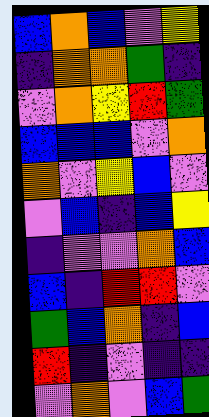[["blue", "orange", "blue", "violet", "yellow"], ["indigo", "orange", "orange", "green", "indigo"], ["violet", "orange", "yellow", "red", "green"], ["blue", "blue", "blue", "violet", "orange"], ["orange", "violet", "yellow", "blue", "violet"], ["violet", "blue", "indigo", "blue", "yellow"], ["indigo", "violet", "violet", "orange", "blue"], ["blue", "indigo", "red", "red", "violet"], ["green", "blue", "orange", "indigo", "blue"], ["red", "indigo", "violet", "indigo", "indigo"], ["violet", "orange", "violet", "blue", "green"]]